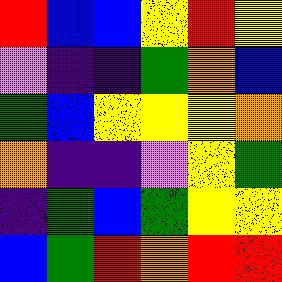[["red", "blue", "blue", "yellow", "red", "yellow"], ["violet", "indigo", "indigo", "green", "orange", "blue"], ["green", "blue", "yellow", "yellow", "yellow", "orange"], ["orange", "indigo", "indigo", "violet", "yellow", "green"], ["indigo", "green", "blue", "green", "yellow", "yellow"], ["blue", "green", "red", "orange", "red", "red"]]